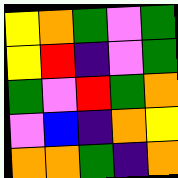[["yellow", "orange", "green", "violet", "green"], ["yellow", "red", "indigo", "violet", "green"], ["green", "violet", "red", "green", "orange"], ["violet", "blue", "indigo", "orange", "yellow"], ["orange", "orange", "green", "indigo", "orange"]]